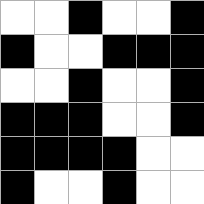[["white", "white", "black", "white", "white", "black"], ["black", "white", "white", "black", "black", "black"], ["white", "white", "black", "white", "white", "black"], ["black", "black", "black", "white", "white", "black"], ["black", "black", "black", "black", "white", "white"], ["black", "white", "white", "black", "white", "white"]]